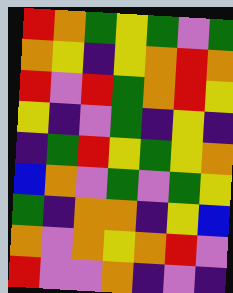[["red", "orange", "green", "yellow", "green", "violet", "green"], ["orange", "yellow", "indigo", "yellow", "orange", "red", "orange"], ["red", "violet", "red", "green", "orange", "red", "yellow"], ["yellow", "indigo", "violet", "green", "indigo", "yellow", "indigo"], ["indigo", "green", "red", "yellow", "green", "yellow", "orange"], ["blue", "orange", "violet", "green", "violet", "green", "yellow"], ["green", "indigo", "orange", "orange", "indigo", "yellow", "blue"], ["orange", "violet", "orange", "yellow", "orange", "red", "violet"], ["red", "violet", "violet", "orange", "indigo", "violet", "indigo"]]